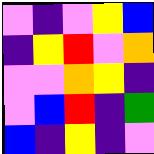[["violet", "indigo", "violet", "yellow", "blue"], ["indigo", "yellow", "red", "violet", "orange"], ["violet", "violet", "orange", "yellow", "indigo"], ["violet", "blue", "red", "indigo", "green"], ["blue", "indigo", "yellow", "indigo", "violet"]]